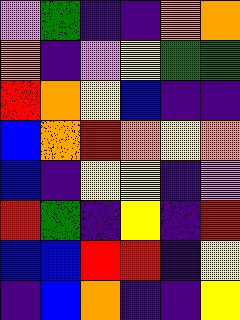[["violet", "green", "indigo", "indigo", "orange", "orange"], ["orange", "indigo", "violet", "yellow", "green", "green"], ["red", "orange", "yellow", "blue", "indigo", "indigo"], ["blue", "orange", "red", "orange", "yellow", "orange"], ["blue", "indigo", "yellow", "yellow", "indigo", "violet"], ["red", "green", "indigo", "yellow", "indigo", "red"], ["blue", "blue", "red", "red", "indigo", "yellow"], ["indigo", "blue", "orange", "indigo", "indigo", "yellow"]]